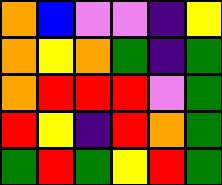[["orange", "blue", "violet", "violet", "indigo", "yellow"], ["orange", "yellow", "orange", "green", "indigo", "green"], ["orange", "red", "red", "red", "violet", "green"], ["red", "yellow", "indigo", "red", "orange", "green"], ["green", "red", "green", "yellow", "red", "green"]]